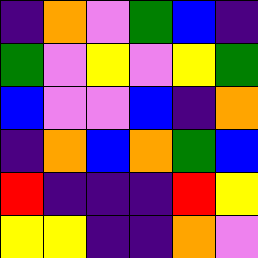[["indigo", "orange", "violet", "green", "blue", "indigo"], ["green", "violet", "yellow", "violet", "yellow", "green"], ["blue", "violet", "violet", "blue", "indigo", "orange"], ["indigo", "orange", "blue", "orange", "green", "blue"], ["red", "indigo", "indigo", "indigo", "red", "yellow"], ["yellow", "yellow", "indigo", "indigo", "orange", "violet"]]